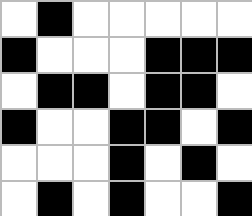[["white", "black", "white", "white", "white", "white", "white"], ["black", "white", "white", "white", "black", "black", "black"], ["white", "black", "black", "white", "black", "black", "white"], ["black", "white", "white", "black", "black", "white", "black"], ["white", "white", "white", "black", "white", "black", "white"], ["white", "black", "white", "black", "white", "white", "black"]]